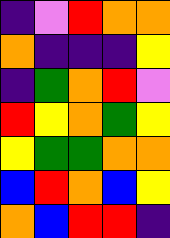[["indigo", "violet", "red", "orange", "orange"], ["orange", "indigo", "indigo", "indigo", "yellow"], ["indigo", "green", "orange", "red", "violet"], ["red", "yellow", "orange", "green", "yellow"], ["yellow", "green", "green", "orange", "orange"], ["blue", "red", "orange", "blue", "yellow"], ["orange", "blue", "red", "red", "indigo"]]